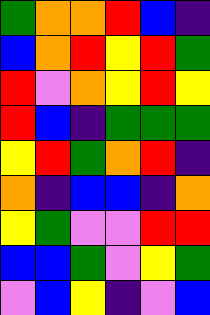[["green", "orange", "orange", "red", "blue", "indigo"], ["blue", "orange", "red", "yellow", "red", "green"], ["red", "violet", "orange", "yellow", "red", "yellow"], ["red", "blue", "indigo", "green", "green", "green"], ["yellow", "red", "green", "orange", "red", "indigo"], ["orange", "indigo", "blue", "blue", "indigo", "orange"], ["yellow", "green", "violet", "violet", "red", "red"], ["blue", "blue", "green", "violet", "yellow", "green"], ["violet", "blue", "yellow", "indigo", "violet", "blue"]]